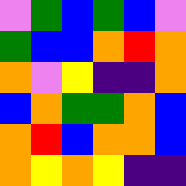[["violet", "green", "blue", "green", "blue", "violet"], ["green", "blue", "blue", "orange", "red", "orange"], ["orange", "violet", "yellow", "indigo", "indigo", "orange"], ["blue", "orange", "green", "green", "orange", "blue"], ["orange", "red", "blue", "orange", "orange", "blue"], ["orange", "yellow", "orange", "yellow", "indigo", "indigo"]]